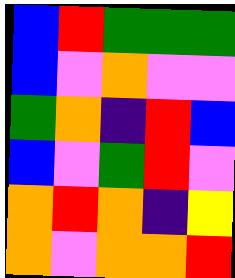[["blue", "red", "green", "green", "green"], ["blue", "violet", "orange", "violet", "violet"], ["green", "orange", "indigo", "red", "blue"], ["blue", "violet", "green", "red", "violet"], ["orange", "red", "orange", "indigo", "yellow"], ["orange", "violet", "orange", "orange", "red"]]